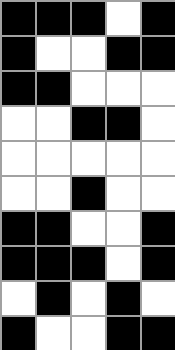[["black", "black", "black", "white", "black"], ["black", "white", "white", "black", "black"], ["black", "black", "white", "white", "white"], ["white", "white", "black", "black", "white"], ["white", "white", "white", "white", "white"], ["white", "white", "black", "white", "white"], ["black", "black", "white", "white", "black"], ["black", "black", "black", "white", "black"], ["white", "black", "white", "black", "white"], ["black", "white", "white", "black", "black"]]